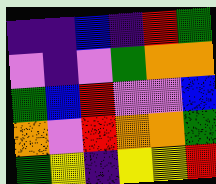[["indigo", "indigo", "blue", "indigo", "red", "green"], ["violet", "indigo", "violet", "green", "orange", "orange"], ["green", "blue", "red", "violet", "violet", "blue"], ["orange", "violet", "red", "orange", "orange", "green"], ["green", "yellow", "indigo", "yellow", "yellow", "red"]]